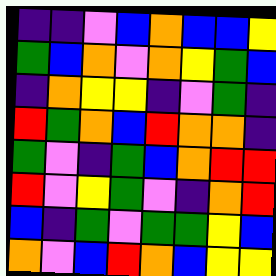[["indigo", "indigo", "violet", "blue", "orange", "blue", "blue", "yellow"], ["green", "blue", "orange", "violet", "orange", "yellow", "green", "blue"], ["indigo", "orange", "yellow", "yellow", "indigo", "violet", "green", "indigo"], ["red", "green", "orange", "blue", "red", "orange", "orange", "indigo"], ["green", "violet", "indigo", "green", "blue", "orange", "red", "red"], ["red", "violet", "yellow", "green", "violet", "indigo", "orange", "red"], ["blue", "indigo", "green", "violet", "green", "green", "yellow", "blue"], ["orange", "violet", "blue", "red", "orange", "blue", "yellow", "yellow"]]